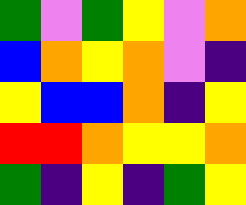[["green", "violet", "green", "yellow", "violet", "orange"], ["blue", "orange", "yellow", "orange", "violet", "indigo"], ["yellow", "blue", "blue", "orange", "indigo", "yellow"], ["red", "red", "orange", "yellow", "yellow", "orange"], ["green", "indigo", "yellow", "indigo", "green", "yellow"]]